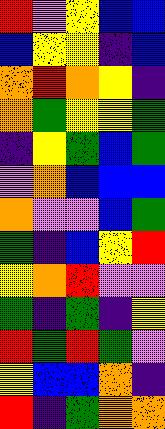[["red", "violet", "yellow", "blue", "blue"], ["blue", "yellow", "yellow", "indigo", "blue"], ["orange", "red", "orange", "yellow", "indigo"], ["orange", "green", "yellow", "yellow", "green"], ["indigo", "yellow", "green", "blue", "green"], ["violet", "orange", "blue", "blue", "blue"], ["orange", "violet", "violet", "blue", "green"], ["green", "indigo", "blue", "yellow", "red"], ["yellow", "orange", "red", "violet", "violet"], ["green", "indigo", "green", "indigo", "yellow"], ["red", "green", "red", "green", "violet"], ["yellow", "blue", "blue", "orange", "indigo"], ["red", "indigo", "green", "orange", "orange"]]